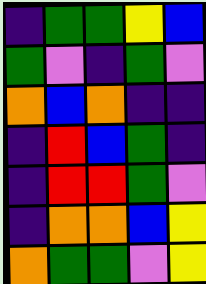[["indigo", "green", "green", "yellow", "blue"], ["green", "violet", "indigo", "green", "violet"], ["orange", "blue", "orange", "indigo", "indigo"], ["indigo", "red", "blue", "green", "indigo"], ["indigo", "red", "red", "green", "violet"], ["indigo", "orange", "orange", "blue", "yellow"], ["orange", "green", "green", "violet", "yellow"]]